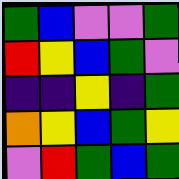[["green", "blue", "violet", "violet", "green"], ["red", "yellow", "blue", "green", "violet"], ["indigo", "indigo", "yellow", "indigo", "green"], ["orange", "yellow", "blue", "green", "yellow"], ["violet", "red", "green", "blue", "green"]]